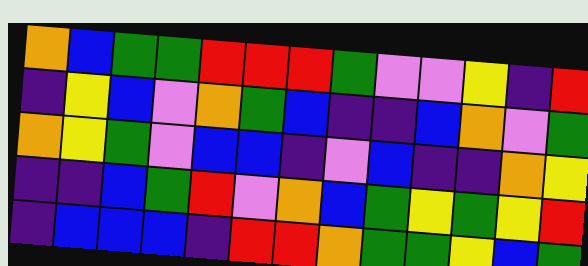[["orange", "blue", "green", "green", "red", "red", "red", "green", "violet", "violet", "yellow", "indigo", "red"], ["indigo", "yellow", "blue", "violet", "orange", "green", "blue", "indigo", "indigo", "blue", "orange", "violet", "green"], ["orange", "yellow", "green", "violet", "blue", "blue", "indigo", "violet", "blue", "indigo", "indigo", "orange", "yellow"], ["indigo", "indigo", "blue", "green", "red", "violet", "orange", "blue", "green", "yellow", "green", "yellow", "red"], ["indigo", "blue", "blue", "blue", "indigo", "red", "red", "orange", "green", "green", "yellow", "blue", "green"]]